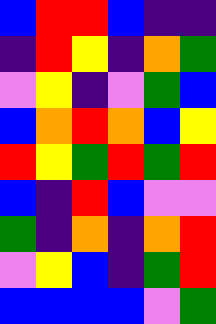[["blue", "red", "red", "blue", "indigo", "indigo"], ["indigo", "red", "yellow", "indigo", "orange", "green"], ["violet", "yellow", "indigo", "violet", "green", "blue"], ["blue", "orange", "red", "orange", "blue", "yellow"], ["red", "yellow", "green", "red", "green", "red"], ["blue", "indigo", "red", "blue", "violet", "violet"], ["green", "indigo", "orange", "indigo", "orange", "red"], ["violet", "yellow", "blue", "indigo", "green", "red"], ["blue", "blue", "blue", "blue", "violet", "green"]]